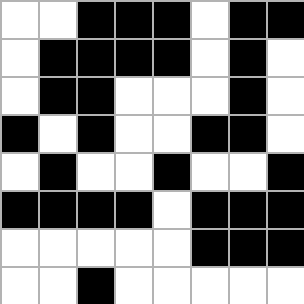[["white", "white", "black", "black", "black", "white", "black", "black"], ["white", "black", "black", "black", "black", "white", "black", "white"], ["white", "black", "black", "white", "white", "white", "black", "white"], ["black", "white", "black", "white", "white", "black", "black", "white"], ["white", "black", "white", "white", "black", "white", "white", "black"], ["black", "black", "black", "black", "white", "black", "black", "black"], ["white", "white", "white", "white", "white", "black", "black", "black"], ["white", "white", "black", "white", "white", "white", "white", "white"]]